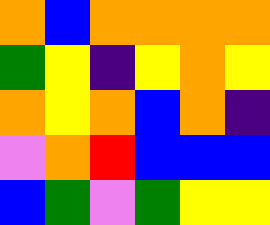[["orange", "blue", "orange", "orange", "orange", "orange"], ["green", "yellow", "indigo", "yellow", "orange", "yellow"], ["orange", "yellow", "orange", "blue", "orange", "indigo"], ["violet", "orange", "red", "blue", "blue", "blue"], ["blue", "green", "violet", "green", "yellow", "yellow"]]